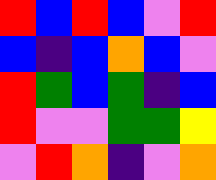[["red", "blue", "red", "blue", "violet", "red"], ["blue", "indigo", "blue", "orange", "blue", "violet"], ["red", "green", "blue", "green", "indigo", "blue"], ["red", "violet", "violet", "green", "green", "yellow"], ["violet", "red", "orange", "indigo", "violet", "orange"]]